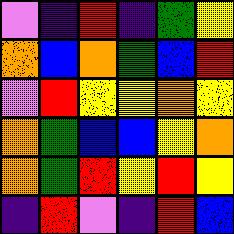[["violet", "indigo", "red", "indigo", "green", "yellow"], ["orange", "blue", "orange", "green", "blue", "red"], ["violet", "red", "yellow", "yellow", "orange", "yellow"], ["orange", "green", "blue", "blue", "yellow", "orange"], ["orange", "green", "red", "yellow", "red", "yellow"], ["indigo", "red", "violet", "indigo", "red", "blue"]]